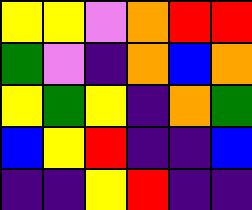[["yellow", "yellow", "violet", "orange", "red", "red"], ["green", "violet", "indigo", "orange", "blue", "orange"], ["yellow", "green", "yellow", "indigo", "orange", "green"], ["blue", "yellow", "red", "indigo", "indigo", "blue"], ["indigo", "indigo", "yellow", "red", "indigo", "indigo"]]